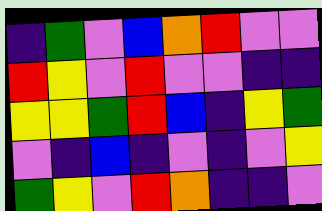[["indigo", "green", "violet", "blue", "orange", "red", "violet", "violet"], ["red", "yellow", "violet", "red", "violet", "violet", "indigo", "indigo"], ["yellow", "yellow", "green", "red", "blue", "indigo", "yellow", "green"], ["violet", "indigo", "blue", "indigo", "violet", "indigo", "violet", "yellow"], ["green", "yellow", "violet", "red", "orange", "indigo", "indigo", "violet"]]